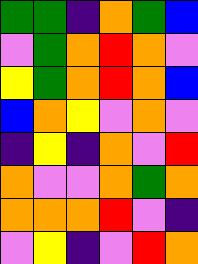[["green", "green", "indigo", "orange", "green", "blue"], ["violet", "green", "orange", "red", "orange", "violet"], ["yellow", "green", "orange", "red", "orange", "blue"], ["blue", "orange", "yellow", "violet", "orange", "violet"], ["indigo", "yellow", "indigo", "orange", "violet", "red"], ["orange", "violet", "violet", "orange", "green", "orange"], ["orange", "orange", "orange", "red", "violet", "indigo"], ["violet", "yellow", "indigo", "violet", "red", "orange"]]